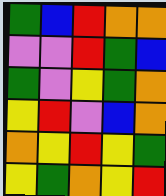[["green", "blue", "red", "orange", "orange"], ["violet", "violet", "red", "green", "blue"], ["green", "violet", "yellow", "green", "orange"], ["yellow", "red", "violet", "blue", "orange"], ["orange", "yellow", "red", "yellow", "green"], ["yellow", "green", "orange", "yellow", "red"]]